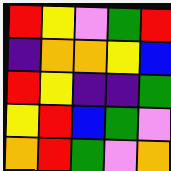[["red", "yellow", "violet", "green", "red"], ["indigo", "orange", "orange", "yellow", "blue"], ["red", "yellow", "indigo", "indigo", "green"], ["yellow", "red", "blue", "green", "violet"], ["orange", "red", "green", "violet", "orange"]]